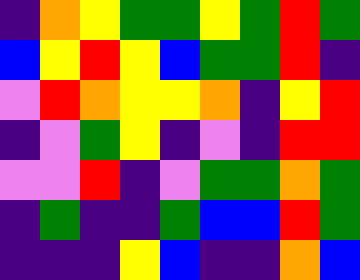[["indigo", "orange", "yellow", "green", "green", "yellow", "green", "red", "green"], ["blue", "yellow", "red", "yellow", "blue", "green", "green", "red", "indigo"], ["violet", "red", "orange", "yellow", "yellow", "orange", "indigo", "yellow", "red"], ["indigo", "violet", "green", "yellow", "indigo", "violet", "indigo", "red", "red"], ["violet", "violet", "red", "indigo", "violet", "green", "green", "orange", "green"], ["indigo", "green", "indigo", "indigo", "green", "blue", "blue", "red", "green"], ["indigo", "indigo", "indigo", "yellow", "blue", "indigo", "indigo", "orange", "blue"]]